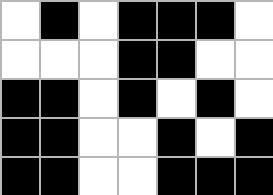[["white", "black", "white", "black", "black", "black", "white"], ["white", "white", "white", "black", "black", "white", "white"], ["black", "black", "white", "black", "white", "black", "white"], ["black", "black", "white", "white", "black", "white", "black"], ["black", "black", "white", "white", "black", "black", "black"]]